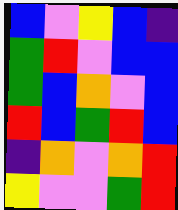[["blue", "violet", "yellow", "blue", "indigo"], ["green", "red", "violet", "blue", "blue"], ["green", "blue", "orange", "violet", "blue"], ["red", "blue", "green", "red", "blue"], ["indigo", "orange", "violet", "orange", "red"], ["yellow", "violet", "violet", "green", "red"]]